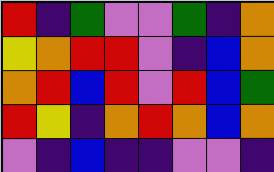[["red", "indigo", "green", "violet", "violet", "green", "indigo", "orange"], ["yellow", "orange", "red", "red", "violet", "indigo", "blue", "orange"], ["orange", "red", "blue", "red", "violet", "red", "blue", "green"], ["red", "yellow", "indigo", "orange", "red", "orange", "blue", "orange"], ["violet", "indigo", "blue", "indigo", "indigo", "violet", "violet", "indigo"]]